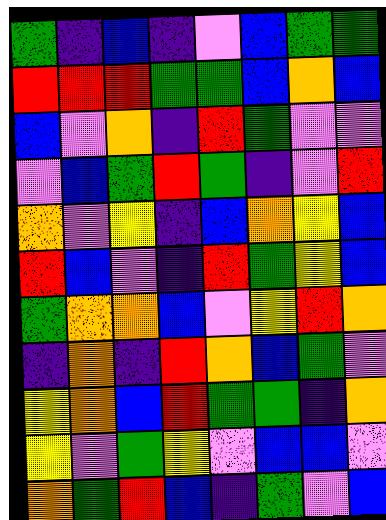[["green", "indigo", "blue", "indigo", "violet", "blue", "green", "green"], ["red", "red", "red", "green", "green", "blue", "orange", "blue"], ["blue", "violet", "orange", "indigo", "red", "green", "violet", "violet"], ["violet", "blue", "green", "red", "green", "indigo", "violet", "red"], ["orange", "violet", "yellow", "indigo", "blue", "orange", "yellow", "blue"], ["red", "blue", "violet", "indigo", "red", "green", "yellow", "blue"], ["green", "orange", "orange", "blue", "violet", "yellow", "red", "orange"], ["indigo", "orange", "indigo", "red", "orange", "blue", "green", "violet"], ["yellow", "orange", "blue", "red", "green", "green", "indigo", "orange"], ["yellow", "violet", "green", "yellow", "violet", "blue", "blue", "violet"], ["orange", "green", "red", "blue", "indigo", "green", "violet", "blue"]]